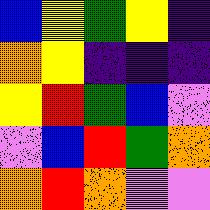[["blue", "yellow", "green", "yellow", "indigo"], ["orange", "yellow", "indigo", "indigo", "indigo"], ["yellow", "red", "green", "blue", "violet"], ["violet", "blue", "red", "green", "orange"], ["orange", "red", "orange", "violet", "violet"]]